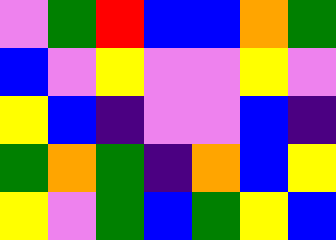[["violet", "green", "red", "blue", "blue", "orange", "green"], ["blue", "violet", "yellow", "violet", "violet", "yellow", "violet"], ["yellow", "blue", "indigo", "violet", "violet", "blue", "indigo"], ["green", "orange", "green", "indigo", "orange", "blue", "yellow"], ["yellow", "violet", "green", "blue", "green", "yellow", "blue"]]